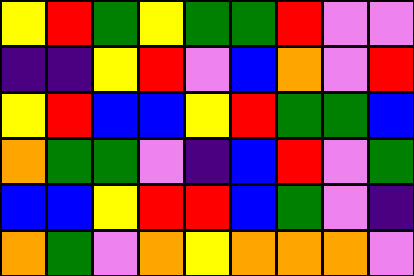[["yellow", "red", "green", "yellow", "green", "green", "red", "violet", "violet"], ["indigo", "indigo", "yellow", "red", "violet", "blue", "orange", "violet", "red"], ["yellow", "red", "blue", "blue", "yellow", "red", "green", "green", "blue"], ["orange", "green", "green", "violet", "indigo", "blue", "red", "violet", "green"], ["blue", "blue", "yellow", "red", "red", "blue", "green", "violet", "indigo"], ["orange", "green", "violet", "orange", "yellow", "orange", "orange", "orange", "violet"]]